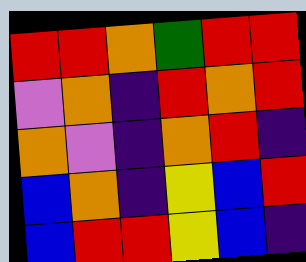[["red", "red", "orange", "green", "red", "red"], ["violet", "orange", "indigo", "red", "orange", "red"], ["orange", "violet", "indigo", "orange", "red", "indigo"], ["blue", "orange", "indigo", "yellow", "blue", "red"], ["blue", "red", "red", "yellow", "blue", "indigo"]]